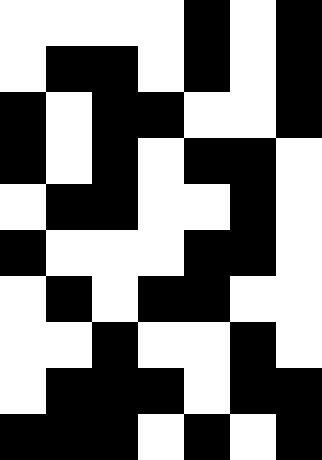[["white", "white", "white", "white", "black", "white", "black"], ["white", "black", "black", "white", "black", "white", "black"], ["black", "white", "black", "black", "white", "white", "black"], ["black", "white", "black", "white", "black", "black", "white"], ["white", "black", "black", "white", "white", "black", "white"], ["black", "white", "white", "white", "black", "black", "white"], ["white", "black", "white", "black", "black", "white", "white"], ["white", "white", "black", "white", "white", "black", "white"], ["white", "black", "black", "black", "white", "black", "black"], ["black", "black", "black", "white", "black", "white", "black"]]